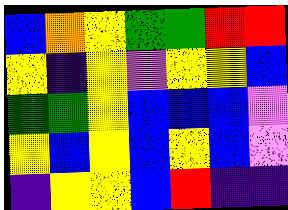[["blue", "orange", "yellow", "green", "green", "red", "red"], ["yellow", "indigo", "yellow", "violet", "yellow", "yellow", "blue"], ["green", "green", "yellow", "blue", "blue", "blue", "violet"], ["yellow", "blue", "yellow", "blue", "yellow", "blue", "violet"], ["indigo", "yellow", "yellow", "blue", "red", "indigo", "indigo"]]